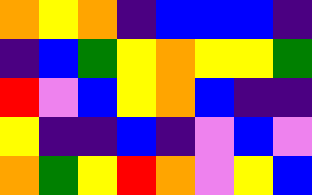[["orange", "yellow", "orange", "indigo", "blue", "blue", "blue", "indigo"], ["indigo", "blue", "green", "yellow", "orange", "yellow", "yellow", "green"], ["red", "violet", "blue", "yellow", "orange", "blue", "indigo", "indigo"], ["yellow", "indigo", "indigo", "blue", "indigo", "violet", "blue", "violet"], ["orange", "green", "yellow", "red", "orange", "violet", "yellow", "blue"]]